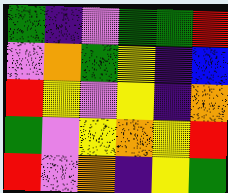[["green", "indigo", "violet", "green", "green", "red"], ["violet", "orange", "green", "yellow", "indigo", "blue"], ["red", "yellow", "violet", "yellow", "indigo", "orange"], ["green", "violet", "yellow", "orange", "yellow", "red"], ["red", "violet", "orange", "indigo", "yellow", "green"]]